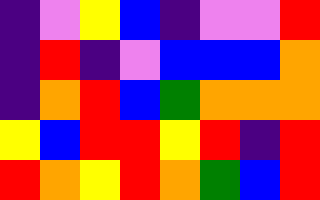[["indigo", "violet", "yellow", "blue", "indigo", "violet", "violet", "red"], ["indigo", "red", "indigo", "violet", "blue", "blue", "blue", "orange"], ["indigo", "orange", "red", "blue", "green", "orange", "orange", "orange"], ["yellow", "blue", "red", "red", "yellow", "red", "indigo", "red"], ["red", "orange", "yellow", "red", "orange", "green", "blue", "red"]]